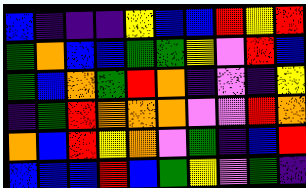[["blue", "indigo", "indigo", "indigo", "yellow", "blue", "blue", "red", "yellow", "red"], ["green", "orange", "blue", "blue", "green", "green", "yellow", "violet", "red", "blue"], ["green", "blue", "orange", "green", "red", "orange", "indigo", "violet", "indigo", "yellow"], ["indigo", "green", "red", "orange", "orange", "orange", "violet", "violet", "red", "orange"], ["orange", "blue", "red", "yellow", "orange", "violet", "green", "indigo", "blue", "red"], ["blue", "blue", "blue", "red", "blue", "green", "yellow", "violet", "green", "indigo"]]